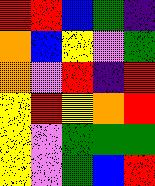[["red", "red", "blue", "green", "indigo"], ["orange", "blue", "yellow", "violet", "green"], ["orange", "violet", "red", "indigo", "red"], ["yellow", "red", "yellow", "orange", "red"], ["yellow", "violet", "green", "green", "green"], ["yellow", "violet", "green", "blue", "red"]]